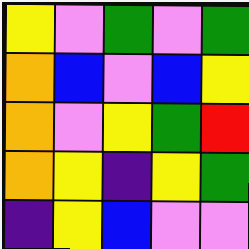[["yellow", "violet", "green", "violet", "green"], ["orange", "blue", "violet", "blue", "yellow"], ["orange", "violet", "yellow", "green", "red"], ["orange", "yellow", "indigo", "yellow", "green"], ["indigo", "yellow", "blue", "violet", "violet"]]